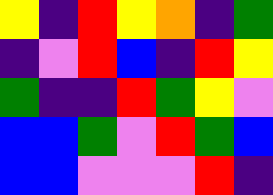[["yellow", "indigo", "red", "yellow", "orange", "indigo", "green"], ["indigo", "violet", "red", "blue", "indigo", "red", "yellow"], ["green", "indigo", "indigo", "red", "green", "yellow", "violet"], ["blue", "blue", "green", "violet", "red", "green", "blue"], ["blue", "blue", "violet", "violet", "violet", "red", "indigo"]]